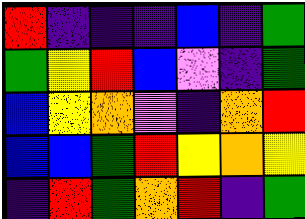[["red", "indigo", "indigo", "indigo", "blue", "indigo", "green"], ["green", "yellow", "red", "blue", "violet", "indigo", "green"], ["blue", "yellow", "orange", "violet", "indigo", "orange", "red"], ["blue", "blue", "green", "red", "yellow", "orange", "yellow"], ["indigo", "red", "green", "orange", "red", "indigo", "green"]]